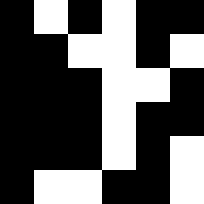[["black", "white", "black", "white", "black", "black"], ["black", "black", "white", "white", "black", "white"], ["black", "black", "black", "white", "white", "black"], ["black", "black", "black", "white", "black", "black"], ["black", "black", "black", "white", "black", "white"], ["black", "white", "white", "black", "black", "white"]]